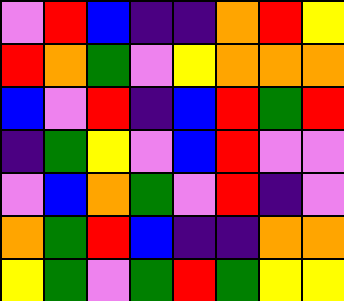[["violet", "red", "blue", "indigo", "indigo", "orange", "red", "yellow"], ["red", "orange", "green", "violet", "yellow", "orange", "orange", "orange"], ["blue", "violet", "red", "indigo", "blue", "red", "green", "red"], ["indigo", "green", "yellow", "violet", "blue", "red", "violet", "violet"], ["violet", "blue", "orange", "green", "violet", "red", "indigo", "violet"], ["orange", "green", "red", "blue", "indigo", "indigo", "orange", "orange"], ["yellow", "green", "violet", "green", "red", "green", "yellow", "yellow"]]